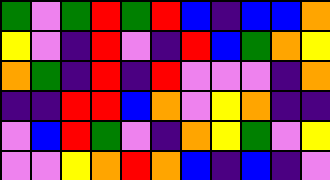[["green", "violet", "green", "red", "green", "red", "blue", "indigo", "blue", "blue", "orange"], ["yellow", "violet", "indigo", "red", "violet", "indigo", "red", "blue", "green", "orange", "yellow"], ["orange", "green", "indigo", "red", "indigo", "red", "violet", "violet", "violet", "indigo", "orange"], ["indigo", "indigo", "red", "red", "blue", "orange", "violet", "yellow", "orange", "indigo", "indigo"], ["violet", "blue", "red", "green", "violet", "indigo", "orange", "yellow", "green", "violet", "yellow"], ["violet", "violet", "yellow", "orange", "red", "orange", "blue", "indigo", "blue", "indigo", "violet"]]